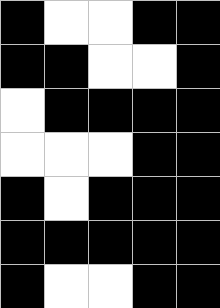[["black", "white", "white", "black", "black"], ["black", "black", "white", "white", "black"], ["white", "black", "black", "black", "black"], ["white", "white", "white", "black", "black"], ["black", "white", "black", "black", "black"], ["black", "black", "black", "black", "black"], ["black", "white", "white", "black", "black"]]